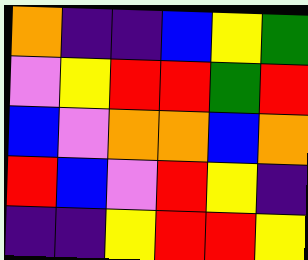[["orange", "indigo", "indigo", "blue", "yellow", "green"], ["violet", "yellow", "red", "red", "green", "red"], ["blue", "violet", "orange", "orange", "blue", "orange"], ["red", "blue", "violet", "red", "yellow", "indigo"], ["indigo", "indigo", "yellow", "red", "red", "yellow"]]